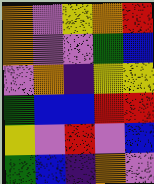[["orange", "violet", "yellow", "orange", "red"], ["orange", "violet", "violet", "green", "blue"], ["violet", "orange", "indigo", "yellow", "yellow"], ["green", "blue", "blue", "red", "red"], ["yellow", "violet", "red", "violet", "blue"], ["green", "blue", "indigo", "orange", "violet"]]